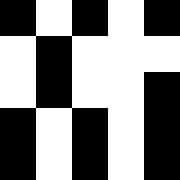[["black", "white", "black", "white", "black"], ["white", "black", "white", "white", "white"], ["white", "black", "white", "white", "black"], ["black", "white", "black", "white", "black"], ["black", "white", "black", "white", "black"]]